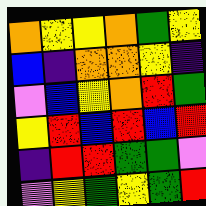[["orange", "yellow", "yellow", "orange", "green", "yellow"], ["blue", "indigo", "orange", "orange", "yellow", "indigo"], ["violet", "blue", "yellow", "orange", "red", "green"], ["yellow", "red", "blue", "red", "blue", "red"], ["indigo", "red", "red", "green", "green", "violet"], ["violet", "yellow", "green", "yellow", "green", "red"]]